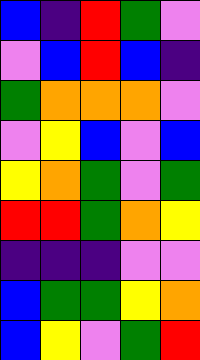[["blue", "indigo", "red", "green", "violet"], ["violet", "blue", "red", "blue", "indigo"], ["green", "orange", "orange", "orange", "violet"], ["violet", "yellow", "blue", "violet", "blue"], ["yellow", "orange", "green", "violet", "green"], ["red", "red", "green", "orange", "yellow"], ["indigo", "indigo", "indigo", "violet", "violet"], ["blue", "green", "green", "yellow", "orange"], ["blue", "yellow", "violet", "green", "red"]]